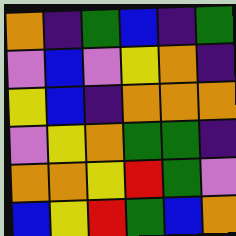[["orange", "indigo", "green", "blue", "indigo", "green"], ["violet", "blue", "violet", "yellow", "orange", "indigo"], ["yellow", "blue", "indigo", "orange", "orange", "orange"], ["violet", "yellow", "orange", "green", "green", "indigo"], ["orange", "orange", "yellow", "red", "green", "violet"], ["blue", "yellow", "red", "green", "blue", "orange"]]